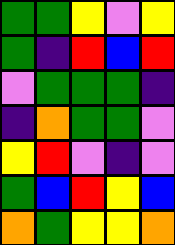[["green", "green", "yellow", "violet", "yellow"], ["green", "indigo", "red", "blue", "red"], ["violet", "green", "green", "green", "indigo"], ["indigo", "orange", "green", "green", "violet"], ["yellow", "red", "violet", "indigo", "violet"], ["green", "blue", "red", "yellow", "blue"], ["orange", "green", "yellow", "yellow", "orange"]]